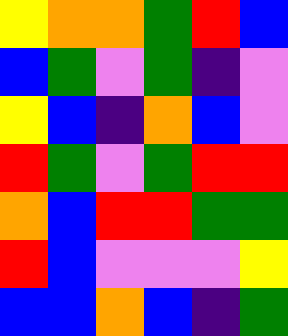[["yellow", "orange", "orange", "green", "red", "blue"], ["blue", "green", "violet", "green", "indigo", "violet"], ["yellow", "blue", "indigo", "orange", "blue", "violet"], ["red", "green", "violet", "green", "red", "red"], ["orange", "blue", "red", "red", "green", "green"], ["red", "blue", "violet", "violet", "violet", "yellow"], ["blue", "blue", "orange", "blue", "indigo", "green"]]